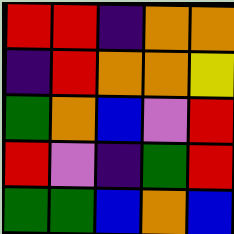[["red", "red", "indigo", "orange", "orange"], ["indigo", "red", "orange", "orange", "yellow"], ["green", "orange", "blue", "violet", "red"], ["red", "violet", "indigo", "green", "red"], ["green", "green", "blue", "orange", "blue"]]